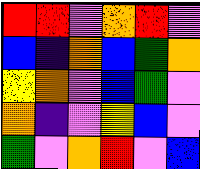[["red", "red", "violet", "orange", "red", "violet"], ["blue", "indigo", "orange", "blue", "green", "orange"], ["yellow", "orange", "violet", "blue", "green", "violet"], ["orange", "indigo", "violet", "yellow", "blue", "violet"], ["green", "violet", "orange", "red", "violet", "blue"]]